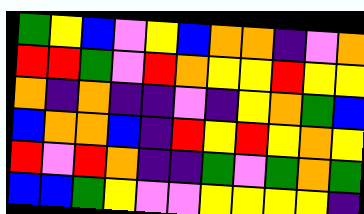[["green", "yellow", "blue", "violet", "yellow", "blue", "orange", "orange", "indigo", "violet", "orange"], ["red", "red", "green", "violet", "red", "orange", "yellow", "yellow", "red", "yellow", "yellow"], ["orange", "indigo", "orange", "indigo", "indigo", "violet", "indigo", "yellow", "orange", "green", "blue"], ["blue", "orange", "orange", "blue", "indigo", "red", "yellow", "red", "yellow", "orange", "yellow"], ["red", "violet", "red", "orange", "indigo", "indigo", "green", "violet", "green", "orange", "green"], ["blue", "blue", "green", "yellow", "violet", "violet", "yellow", "yellow", "yellow", "yellow", "indigo"]]